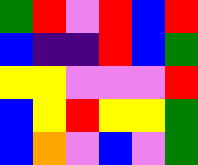[["green", "red", "violet", "red", "blue", "red"], ["blue", "indigo", "indigo", "red", "blue", "green"], ["yellow", "yellow", "violet", "violet", "violet", "red"], ["blue", "yellow", "red", "yellow", "yellow", "green"], ["blue", "orange", "violet", "blue", "violet", "green"]]